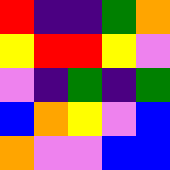[["red", "indigo", "indigo", "green", "orange"], ["yellow", "red", "red", "yellow", "violet"], ["violet", "indigo", "green", "indigo", "green"], ["blue", "orange", "yellow", "violet", "blue"], ["orange", "violet", "violet", "blue", "blue"]]